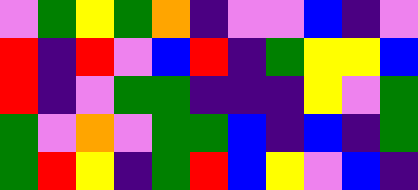[["violet", "green", "yellow", "green", "orange", "indigo", "violet", "violet", "blue", "indigo", "violet"], ["red", "indigo", "red", "violet", "blue", "red", "indigo", "green", "yellow", "yellow", "blue"], ["red", "indigo", "violet", "green", "green", "indigo", "indigo", "indigo", "yellow", "violet", "green"], ["green", "violet", "orange", "violet", "green", "green", "blue", "indigo", "blue", "indigo", "green"], ["green", "red", "yellow", "indigo", "green", "red", "blue", "yellow", "violet", "blue", "indigo"]]